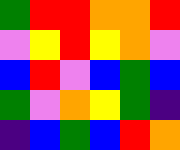[["green", "red", "red", "orange", "orange", "red"], ["violet", "yellow", "red", "yellow", "orange", "violet"], ["blue", "red", "violet", "blue", "green", "blue"], ["green", "violet", "orange", "yellow", "green", "indigo"], ["indigo", "blue", "green", "blue", "red", "orange"]]